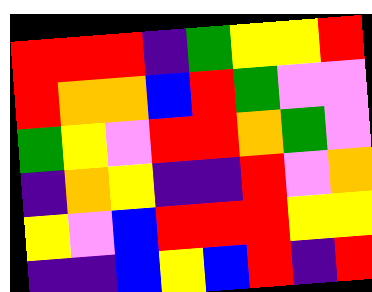[["red", "red", "red", "indigo", "green", "yellow", "yellow", "red"], ["red", "orange", "orange", "blue", "red", "green", "violet", "violet"], ["green", "yellow", "violet", "red", "red", "orange", "green", "violet"], ["indigo", "orange", "yellow", "indigo", "indigo", "red", "violet", "orange"], ["yellow", "violet", "blue", "red", "red", "red", "yellow", "yellow"], ["indigo", "indigo", "blue", "yellow", "blue", "red", "indigo", "red"]]